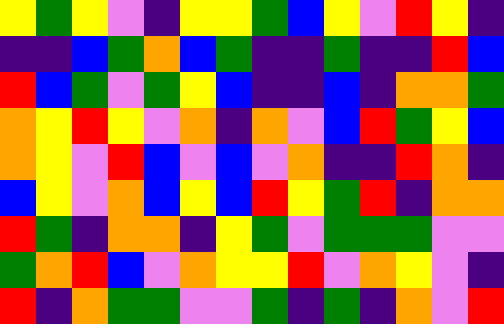[["yellow", "green", "yellow", "violet", "indigo", "yellow", "yellow", "green", "blue", "yellow", "violet", "red", "yellow", "indigo"], ["indigo", "indigo", "blue", "green", "orange", "blue", "green", "indigo", "indigo", "green", "indigo", "indigo", "red", "blue"], ["red", "blue", "green", "violet", "green", "yellow", "blue", "indigo", "indigo", "blue", "indigo", "orange", "orange", "green"], ["orange", "yellow", "red", "yellow", "violet", "orange", "indigo", "orange", "violet", "blue", "red", "green", "yellow", "blue"], ["orange", "yellow", "violet", "red", "blue", "violet", "blue", "violet", "orange", "indigo", "indigo", "red", "orange", "indigo"], ["blue", "yellow", "violet", "orange", "blue", "yellow", "blue", "red", "yellow", "green", "red", "indigo", "orange", "orange"], ["red", "green", "indigo", "orange", "orange", "indigo", "yellow", "green", "violet", "green", "green", "green", "violet", "violet"], ["green", "orange", "red", "blue", "violet", "orange", "yellow", "yellow", "red", "violet", "orange", "yellow", "violet", "indigo"], ["red", "indigo", "orange", "green", "green", "violet", "violet", "green", "indigo", "green", "indigo", "orange", "violet", "red"]]